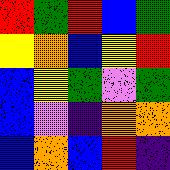[["red", "green", "red", "blue", "green"], ["yellow", "orange", "blue", "yellow", "red"], ["blue", "yellow", "green", "violet", "green"], ["blue", "violet", "indigo", "orange", "orange"], ["blue", "orange", "blue", "red", "indigo"]]